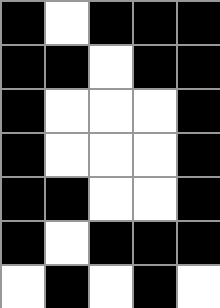[["black", "white", "black", "black", "black"], ["black", "black", "white", "black", "black"], ["black", "white", "white", "white", "black"], ["black", "white", "white", "white", "black"], ["black", "black", "white", "white", "black"], ["black", "white", "black", "black", "black"], ["white", "black", "white", "black", "white"]]